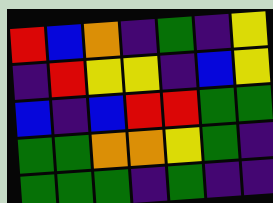[["red", "blue", "orange", "indigo", "green", "indigo", "yellow"], ["indigo", "red", "yellow", "yellow", "indigo", "blue", "yellow"], ["blue", "indigo", "blue", "red", "red", "green", "green"], ["green", "green", "orange", "orange", "yellow", "green", "indigo"], ["green", "green", "green", "indigo", "green", "indigo", "indigo"]]